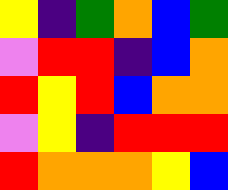[["yellow", "indigo", "green", "orange", "blue", "green"], ["violet", "red", "red", "indigo", "blue", "orange"], ["red", "yellow", "red", "blue", "orange", "orange"], ["violet", "yellow", "indigo", "red", "red", "red"], ["red", "orange", "orange", "orange", "yellow", "blue"]]